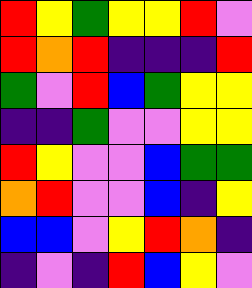[["red", "yellow", "green", "yellow", "yellow", "red", "violet"], ["red", "orange", "red", "indigo", "indigo", "indigo", "red"], ["green", "violet", "red", "blue", "green", "yellow", "yellow"], ["indigo", "indigo", "green", "violet", "violet", "yellow", "yellow"], ["red", "yellow", "violet", "violet", "blue", "green", "green"], ["orange", "red", "violet", "violet", "blue", "indigo", "yellow"], ["blue", "blue", "violet", "yellow", "red", "orange", "indigo"], ["indigo", "violet", "indigo", "red", "blue", "yellow", "violet"]]